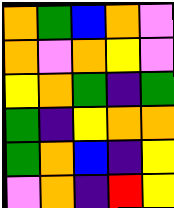[["orange", "green", "blue", "orange", "violet"], ["orange", "violet", "orange", "yellow", "violet"], ["yellow", "orange", "green", "indigo", "green"], ["green", "indigo", "yellow", "orange", "orange"], ["green", "orange", "blue", "indigo", "yellow"], ["violet", "orange", "indigo", "red", "yellow"]]